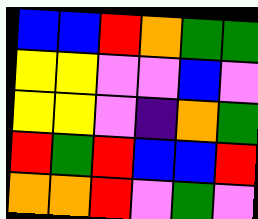[["blue", "blue", "red", "orange", "green", "green"], ["yellow", "yellow", "violet", "violet", "blue", "violet"], ["yellow", "yellow", "violet", "indigo", "orange", "green"], ["red", "green", "red", "blue", "blue", "red"], ["orange", "orange", "red", "violet", "green", "violet"]]